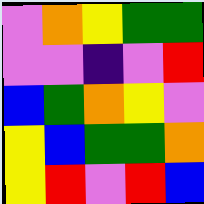[["violet", "orange", "yellow", "green", "green"], ["violet", "violet", "indigo", "violet", "red"], ["blue", "green", "orange", "yellow", "violet"], ["yellow", "blue", "green", "green", "orange"], ["yellow", "red", "violet", "red", "blue"]]